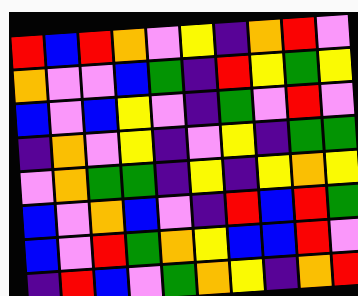[["red", "blue", "red", "orange", "violet", "yellow", "indigo", "orange", "red", "violet"], ["orange", "violet", "violet", "blue", "green", "indigo", "red", "yellow", "green", "yellow"], ["blue", "violet", "blue", "yellow", "violet", "indigo", "green", "violet", "red", "violet"], ["indigo", "orange", "violet", "yellow", "indigo", "violet", "yellow", "indigo", "green", "green"], ["violet", "orange", "green", "green", "indigo", "yellow", "indigo", "yellow", "orange", "yellow"], ["blue", "violet", "orange", "blue", "violet", "indigo", "red", "blue", "red", "green"], ["blue", "violet", "red", "green", "orange", "yellow", "blue", "blue", "red", "violet"], ["indigo", "red", "blue", "violet", "green", "orange", "yellow", "indigo", "orange", "red"]]